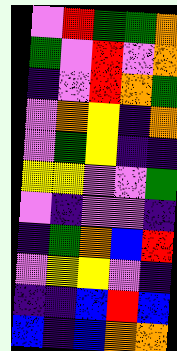[["violet", "red", "green", "green", "orange"], ["green", "violet", "red", "violet", "orange"], ["indigo", "violet", "red", "orange", "green"], ["violet", "orange", "yellow", "indigo", "orange"], ["violet", "green", "yellow", "indigo", "indigo"], ["yellow", "yellow", "violet", "violet", "green"], ["violet", "indigo", "violet", "violet", "indigo"], ["indigo", "green", "orange", "blue", "red"], ["violet", "yellow", "yellow", "violet", "indigo"], ["indigo", "indigo", "blue", "red", "blue"], ["blue", "indigo", "blue", "orange", "orange"]]